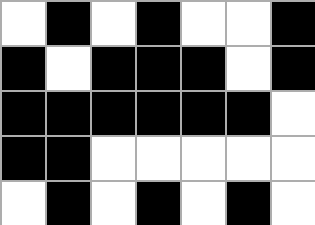[["white", "black", "white", "black", "white", "white", "black"], ["black", "white", "black", "black", "black", "white", "black"], ["black", "black", "black", "black", "black", "black", "white"], ["black", "black", "white", "white", "white", "white", "white"], ["white", "black", "white", "black", "white", "black", "white"]]